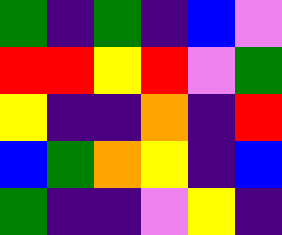[["green", "indigo", "green", "indigo", "blue", "violet"], ["red", "red", "yellow", "red", "violet", "green"], ["yellow", "indigo", "indigo", "orange", "indigo", "red"], ["blue", "green", "orange", "yellow", "indigo", "blue"], ["green", "indigo", "indigo", "violet", "yellow", "indigo"]]